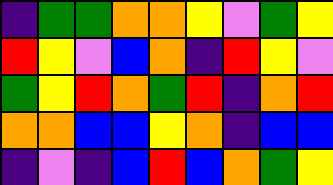[["indigo", "green", "green", "orange", "orange", "yellow", "violet", "green", "yellow"], ["red", "yellow", "violet", "blue", "orange", "indigo", "red", "yellow", "violet"], ["green", "yellow", "red", "orange", "green", "red", "indigo", "orange", "red"], ["orange", "orange", "blue", "blue", "yellow", "orange", "indigo", "blue", "blue"], ["indigo", "violet", "indigo", "blue", "red", "blue", "orange", "green", "yellow"]]